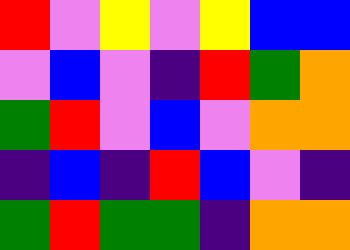[["red", "violet", "yellow", "violet", "yellow", "blue", "blue"], ["violet", "blue", "violet", "indigo", "red", "green", "orange"], ["green", "red", "violet", "blue", "violet", "orange", "orange"], ["indigo", "blue", "indigo", "red", "blue", "violet", "indigo"], ["green", "red", "green", "green", "indigo", "orange", "orange"]]